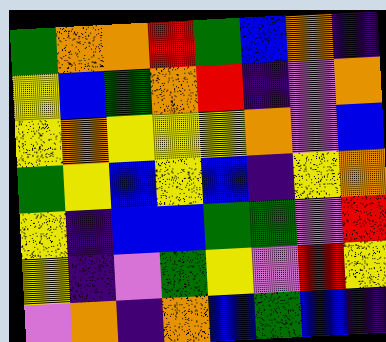[["green", "orange", "orange", "red", "green", "blue", "orange", "indigo"], ["yellow", "blue", "green", "orange", "red", "indigo", "violet", "orange"], ["yellow", "orange", "yellow", "yellow", "yellow", "orange", "violet", "blue"], ["green", "yellow", "blue", "yellow", "blue", "indigo", "yellow", "orange"], ["yellow", "indigo", "blue", "blue", "green", "green", "violet", "red"], ["yellow", "indigo", "violet", "green", "yellow", "violet", "red", "yellow"], ["violet", "orange", "indigo", "orange", "blue", "green", "blue", "indigo"]]